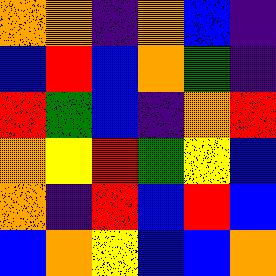[["orange", "orange", "indigo", "orange", "blue", "indigo"], ["blue", "red", "blue", "orange", "green", "indigo"], ["red", "green", "blue", "indigo", "orange", "red"], ["orange", "yellow", "red", "green", "yellow", "blue"], ["orange", "indigo", "red", "blue", "red", "blue"], ["blue", "orange", "yellow", "blue", "blue", "orange"]]